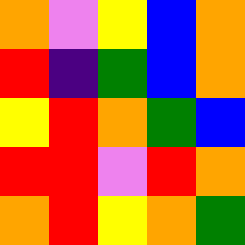[["orange", "violet", "yellow", "blue", "orange"], ["red", "indigo", "green", "blue", "orange"], ["yellow", "red", "orange", "green", "blue"], ["red", "red", "violet", "red", "orange"], ["orange", "red", "yellow", "orange", "green"]]